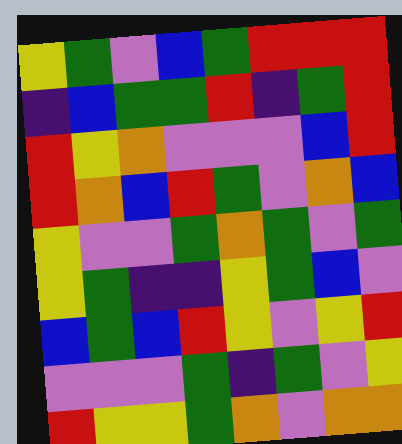[["yellow", "green", "violet", "blue", "green", "red", "red", "red"], ["indigo", "blue", "green", "green", "red", "indigo", "green", "red"], ["red", "yellow", "orange", "violet", "violet", "violet", "blue", "red"], ["red", "orange", "blue", "red", "green", "violet", "orange", "blue"], ["yellow", "violet", "violet", "green", "orange", "green", "violet", "green"], ["yellow", "green", "indigo", "indigo", "yellow", "green", "blue", "violet"], ["blue", "green", "blue", "red", "yellow", "violet", "yellow", "red"], ["violet", "violet", "violet", "green", "indigo", "green", "violet", "yellow"], ["red", "yellow", "yellow", "green", "orange", "violet", "orange", "orange"]]